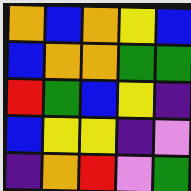[["orange", "blue", "orange", "yellow", "blue"], ["blue", "orange", "orange", "green", "green"], ["red", "green", "blue", "yellow", "indigo"], ["blue", "yellow", "yellow", "indigo", "violet"], ["indigo", "orange", "red", "violet", "green"]]